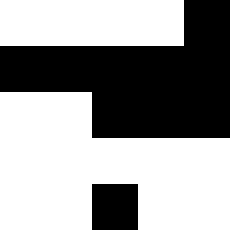[["white", "white", "white", "white", "black"], ["black", "black", "black", "black", "black"], ["white", "white", "black", "black", "black"], ["white", "white", "white", "white", "white"], ["white", "white", "black", "white", "white"]]